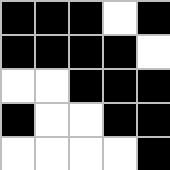[["black", "black", "black", "white", "black"], ["black", "black", "black", "black", "white"], ["white", "white", "black", "black", "black"], ["black", "white", "white", "black", "black"], ["white", "white", "white", "white", "black"]]